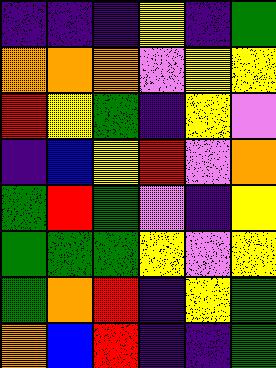[["indigo", "indigo", "indigo", "yellow", "indigo", "green"], ["orange", "orange", "orange", "violet", "yellow", "yellow"], ["red", "yellow", "green", "indigo", "yellow", "violet"], ["indigo", "blue", "yellow", "red", "violet", "orange"], ["green", "red", "green", "violet", "indigo", "yellow"], ["green", "green", "green", "yellow", "violet", "yellow"], ["green", "orange", "red", "indigo", "yellow", "green"], ["orange", "blue", "red", "indigo", "indigo", "green"]]